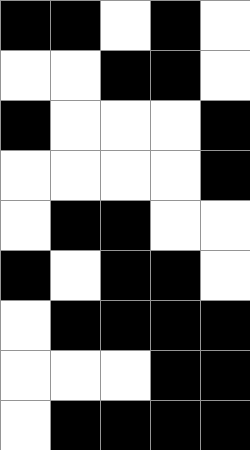[["black", "black", "white", "black", "white"], ["white", "white", "black", "black", "white"], ["black", "white", "white", "white", "black"], ["white", "white", "white", "white", "black"], ["white", "black", "black", "white", "white"], ["black", "white", "black", "black", "white"], ["white", "black", "black", "black", "black"], ["white", "white", "white", "black", "black"], ["white", "black", "black", "black", "black"]]